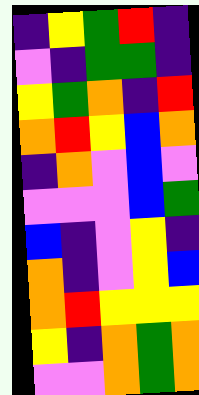[["indigo", "yellow", "green", "red", "indigo"], ["violet", "indigo", "green", "green", "indigo"], ["yellow", "green", "orange", "indigo", "red"], ["orange", "red", "yellow", "blue", "orange"], ["indigo", "orange", "violet", "blue", "violet"], ["violet", "violet", "violet", "blue", "green"], ["blue", "indigo", "violet", "yellow", "indigo"], ["orange", "indigo", "violet", "yellow", "blue"], ["orange", "red", "yellow", "yellow", "yellow"], ["yellow", "indigo", "orange", "green", "orange"], ["violet", "violet", "orange", "green", "orange"]]